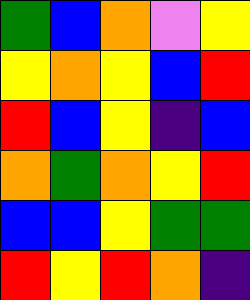[["green", "blue", "orange", "violet", "yellow"], ["yellow", "orange", "yellow", "blue", "red"], ["red", "blue", "yellow", "indigo", "blue"], ["orange", "green", "orange", "yellow", "red"], ["blue", "blue", "yellow", "green", "green"], ["red", "yellow", "red", "orange", "indigo"]]